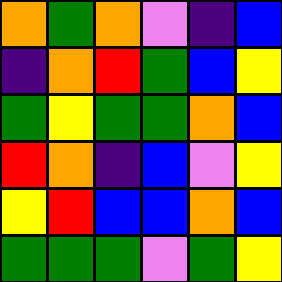[["orange", "green", "orange", "violet", "indigo", "blue"], ["indigo", "orange", "red", "green", "blue", "yellow"], ["green", "yellow", "green", "green", "orange", "blue"], ["red", "orange", "indigo", "blue", "violet", "yellow"], ["yellow", "red", "blue", "blue", "orange", "blue"], ["green", "green", "green", "violet", "green", "yellow"]]